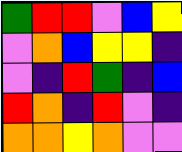[["green", "red", "red", "violet", "blue", "yellow"], ["violet", "orange", "blue", "yellow", "yellow", "indigo"], ["violet", "indigo", "red", "green", "indigo", "blue"], ["red", "orange", "indigo", "red", "violet", "indigo"], ["orange", "orange", "yellow", "orange", "violet", "violet"]]